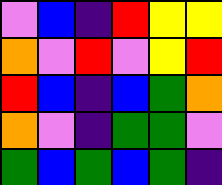[["violet", "blue", "indigo", "red", "yellow", "yellow"], ["orange", "violet", "red", "violet", "yellow", "red"], ["red", "blue", "indigo", "blue", "green", "orange"], ["orange", "violet", "indigo", "green", "green", "violet"], ["green", "blue", "green", "blue", "green", "indigo"]]